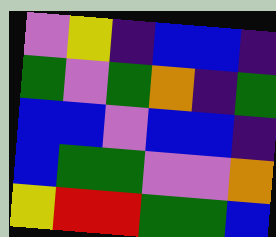[["violet", "yellow", "indigo", "blue", "blue", "indigo"], ["green", "violet", "green", "orange", "indigo", "green"], ["blue", "blue", "violet", "blue", "blue", "indigo"], ["blue", "green", "green", "violet", "violet", "orange"], ["yellow", "red", "red", "green", "green", "blue"]]